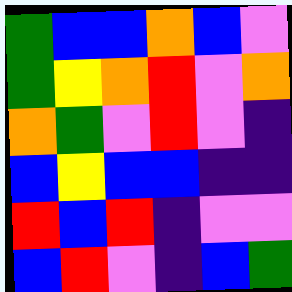[["green", "blue", "blue", "orange", "blue", "violet"], ["green", "yellow", "orange", "red", "violet", "orange"], ["orange", "green", "violet", "red", "violet", "indigo"], ["blue", "yellow", "blue", "blue", "indigo", "indigo"], ["red", "blue", "red", "indigo", "violet", "violet"], ["blue", "red", "violet", "indigo", "blue", "green"]]